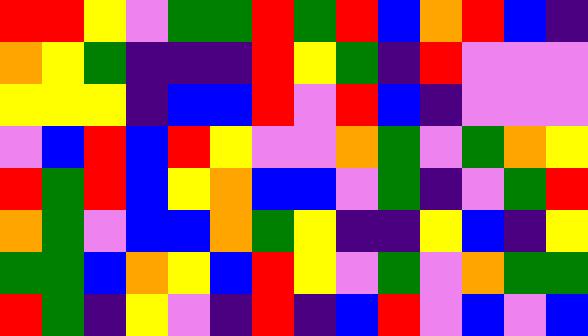[["red", "red", "yellow", "violet", "green", "green", "red", "green", "red", "blue", "orange", "red", "blue", "indigo"], ["orange", "yellow", "green", "indigo", "indigo", "indigo", "red", "yellow", "green", "indigo", "red", "violet", "violet", "violet"], ["yellow", "yellow", "yellow", "indigo", "blue", "blue", "red", "violet", "red", "blue", "indigo", "violet", "violet", "violet"], ["violet", "blue", "red", "blue", "red", "yellow", "violet", "violet", "orange", "green", "violet", "green", "orange", "yellow"], ["red", "green", "red", "blue", "yellow", "orange", "blue", "blue", "violet", "green", "indigo", "violet", "green", "red"], ["orange", "green", "violet", "blue", "blue", "orange", "green", "yellow", "indigo", "indigo", "yellow", "blue", "indigo", "yellow"], ["green", "green", "blue", "orange", "yellow", "blue", "red", "yellow", "violet", "green", "violet", "orange", "green", "green"], ["red", "green", "indigo", "yellow", "violet", "indigo", "red", "indigo", "blue", "red", "violet", "blue", "violet", "blue"]]